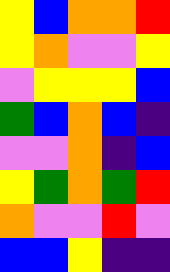[["yellow", "blue", "orange", "orange", "red"], ["yellow", "orange", "violet", "violet", "yellow"], ["violet", "yellow", "yellow", "yellow", "blue"], ["green", "blue", "orange", "blue", "indigo"], ["violet", "violet", "orange", "indigo", "blue"], ["yellow", "green", "orange", "green", "red"], ["orange", "violet", "violet", "red", "violet"], ["blue", "blue", "yellow", "indigo", "indigo"]]